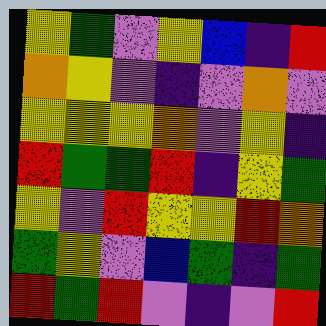[["yellow", "green", "violet", "yellow", "blue", "indigo", "red"], ["orange", "yellow", "violet", "indigo", "violet", "orange", "violet"], ["yellow", "yellow", "yellow", "orange", "violet", "yellow", "indigo"], ["red", "green", "green", "red", "indigo", "yellow", "green"], ["yellow", "violet", "red", "yellow", "yellow", "red", "orange"], ["green", "yellow", "violet", "blue", "green", "indigo", "green"], ["red", "green", "red", "violet", "indigo", "violet", "red"]]